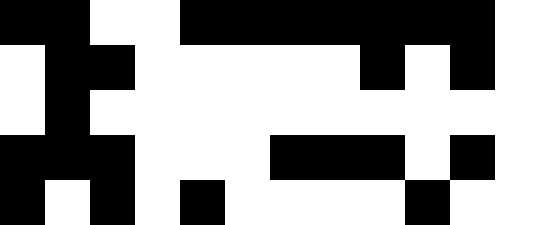[["black", "black", "white", "white", "black", "black", "black", "black", "black", "black", "black", "white"], ["white", "black", "black", "white", "white", "white", "white", "white", "black", "white", "black", "white"], ["white", "black", "white", "white", "white", "white", "white", "white", "white", "white", "white", "white"], ["black", "black", "black", "white", "white", "white", "black", "black", "black", "white", "black", "white"], ["black", "white", "black", "white", "black", "white", "white", "white", "white", "black", "white", "white"]]